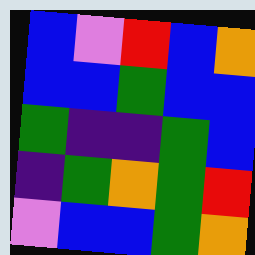[["blue", "violet", "red", "blue", "orange"], ["blue", "blue", "green", "blue", "blue"], ["green", "indigo", "indigo", "green", "blue"], ["indigo", "green", "orange", "green", "red"], ["violet", "blue", "blue", "green", "orange"]]